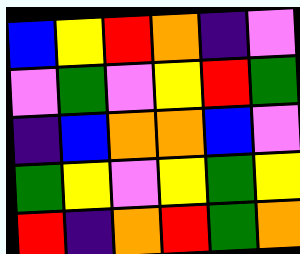[["blue", "yellow", "red", "orange", "indigo", "violet"], ["violet", "green", "violet", "yellow", "red", "green"], ["indigo", "blue", "orange", "orange", "blue", "violet"], ["green", "yellow", "violet", "yellow", "green", "yellow"], ["red", "indigo", "orange", "red", "green", "orange"]]